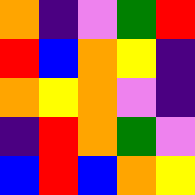[["orange", "indigo", "violet", "green", "red"], ["red", "blue", "orange", "yellow", "indigo"], ["orange", "yellow", "orange", "violet", "indigo"], ["indigo", "red", "orange", "green", "violet"], ["blue", "red", "blue", "orange", "yellow"]]